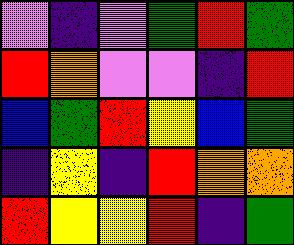[["violet", "indigo", "violet", "green", "red", "green"], ["red", "orange", "violet", "violet", "indigo", "red"], ["blue", "green", "red", "yellow", "blue", "green"], ["indigo", "yellow", "indigo", "red", "orange", "orange"], ["red", "yellow", "yellow", "red", "indigo", "green"]]